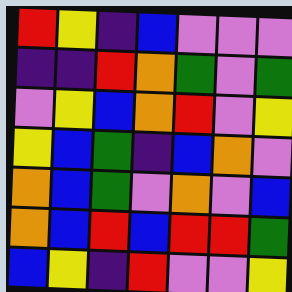[["red", "yellow", "indigo", "blue", "violet", "violet", "violet"], ["indigo", "indigo", "red", "orange", "green", "violet", "green"], ["violet", "yellow", "blue", "orange", "red", "violet", "yellow"], ["yellow", "blue", "green", "indigo", "blue", "orange", "violet"], ["orange", "blue", "green", "violet", "orange", "violet", "blue"], ["orange", "blue", "red", "blue", "red", "red", "green"], ["blue", "yellow", "indigo", "red", "violet", "violet", "yellow"]]